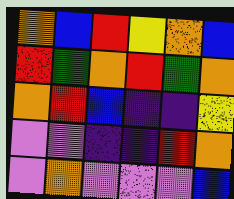[["orange", "blue", "red", "yellow", "orange", "blue"], ["red", "green", "orange", "red", "green", "orange"], ["orange", "red", "blue", "indigo", "indigo", "yellow"], ["violet", "violet", "indigo", "indigo", "red", "orange"], ["violet", "orange", "violet", "violet", "violet", "blue"]]